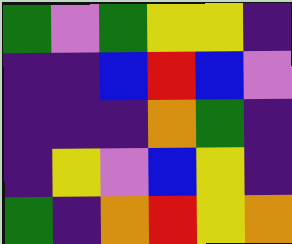[["green", "violet", "green", "yellow", "yellow", "indigo"], ["indigo", "indigo", "blue", "red", "blue", "violet"], ["indigo", "indigo", "indigo", "orange", "green", "indigo"], ["indigo", "yellow", "violet", "blue", "yellow", "indigo"], ["green", "indigo", "orange", "red", "yellow", "orange"]]